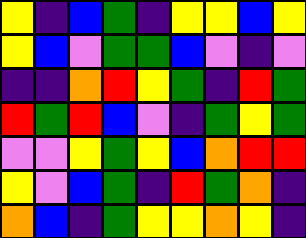[["yellow", "indigo", "blue", "green", "indigo", "yellow", "yellow", "blue", "yellow"], ["yellow", "blue", "violet", "green", "green", "blue", "violet", "indigo", "violet"], ["indigo", "indigo", "orange", "red", "yellow", "green", "indigo", "red", "green"], ["red", "green", "red", "blue", "violet", "indigo", "green", "yellow", "green"], ["violet", "violet", "yellow", "green", "yellow", "blue", "orange", "red", "red"], ["yellow", "violet", "blue", "green", "indigo", "red", "green", "orange", "indigo"], ["orange", "blue", "indigo", "green", "yellow", "yellow", "orange", "yellow", "indigo"]]